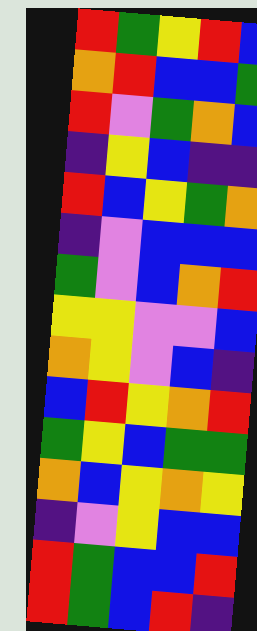[["red", "green", "yellow", "red", "blue"], ["orange", "red", "blue", "blue", "green"], ["red", "violet", "green", "orange", "blue"], ["indigo", "yellow", "blue", "indigo", "indigo"], ["red", "blue", "yellow", "green", "orange"], ["indigo", "violet", "blue", "blue", "blue"], ["green", "violet", "blue", "orange", "red"], ["yellow", "yellow", "violet", "violet", "blue"], ["orange", "yellow", "violet", "blue", "indigo"], ["blue", "red", "yellow", "orange", "red"], ["green", "yellow", "blue", "green", "green"], ["orange", "blue", "yellow", "orange", "yellow"], ["indigo", "violet", "yellow", "blue", "blue"], ["red", "green", "blue", "blue", "red"], ["red", "green", "blue", "red", "indigo"]]